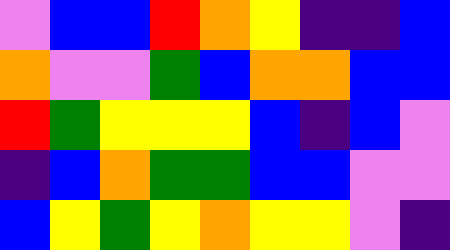[["violet", "blue", "blue", "red", "orange", "yellow", "indigo", "indigo", "blue"], ["orange", "violet", "violet", "green", "blue", "orange", "orange", "blue", "blue"], ["red", "green", "yellow", "yellow", "yellow", "blue", "indigo", "blue", "violet"], ["indigo", "blue", "orange", "green", "green", "blue", "blue", "violet", "violet"], ["blue", "yellow", "green", "yellow", "orange", "yellow", "yellow", "violet", "indigo"]]